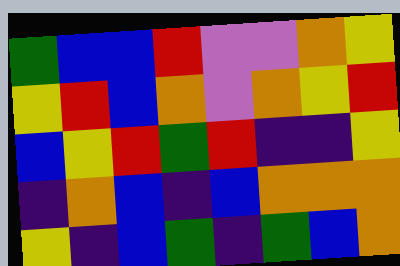[["green", "blue", "blue", "red", "violet", "violet", "orange", "yellow"], ["yellow", "red", "blue", "orange", "violet", "orange", "yellow", "red"], ["blue", "yellow", "red", "green", "red", "indigo", "indigo", "yellow"], ["indigo", "orange", "blue", "indigo", "blue", "orange", "orange", "orange"], ["yellow", "indigo", "blue", "green", "indigo", "green", "blue", "orange"]]